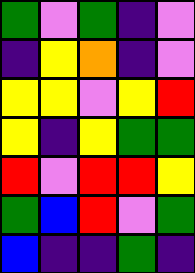[["green", "violet", "green", "indigo", "violet"], ["indigo", "yellow", "orange", "indigo", "violet"], ["yellow", "yellow", "violet", "yellow", "red"], ["yellow", "indigo", "yellow", "green", "green"], ["red", "violet", "red", "red", "yellow"], ["green", "blue", "red", "violet", "green"], ["blue", "indigo", "indigo", "green", "indigo"]]